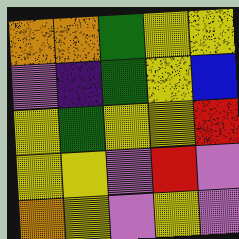[["orange", "orange", "green", "yellow", "yellow"], ["violet", "indigo", "green", "yellow", "blue"], ["yellow", "green", "yellow", "yellow", "red"], ["yellow", "yellow", "violet", "red", "violet"], ["orange", "yellow", "violet", "yellow", "violet"]]